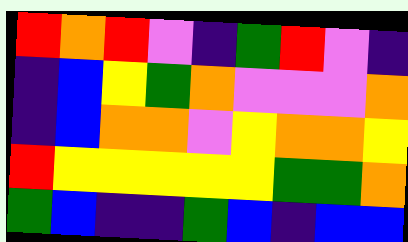[["red", "orange", "red", "violet", "indigo", "green", "red", "violet", "indigo"], ["indigo", "blue", "yellow", "green", "orange", "violet", "violet", "violet", "orange"], ["indigo", "blue", "orange", "orange", "violet", "yellow", "orange", "orange", "yellow"], ["red", "yellow", "yellow", "yellow", "yellow", "yellow", "green", "green", "orange"], ["green", "blue", "indigo", "indigo", "green", "blue", "indigo", "blue", "blue"]]